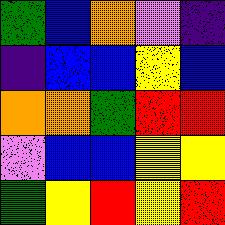[["green", "blue", "orange", "violet", "indigo"], ["indigo", "blue", "blue", "yellow", "blue"], ["orange", "orange", "green", "red", "red"], ["violet", "blue", "blue", "yellow", "yellow"], ["green", "yellow", "red", "yellow", "red"]]